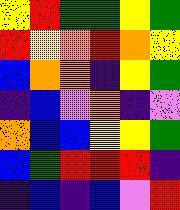[["yellow", "red", "green", "green", "yellow", "green"], ["red", "yellow", "orange", "red", "orange", "yellow"], ["blue", "orange", "orange", "indigo", "yellow", "green"], ["indigo", "blue", "violet", "orange", "indigo", "violet"], ["orange", "blue", "blue", "yellow", "yellow", "green"], ["blue", "green", "red", "red", "red", "indigo"], ["indigo", "blue", "indigo", "blue", "violet", "red"]]